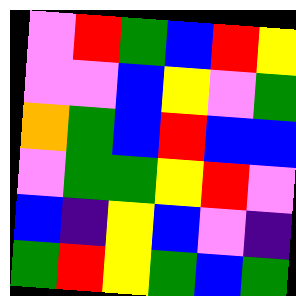[["violet", "red", "green", "blue", "red", "yellow"], ["violet", "violet", "blue", "yellow", "violet", "green"], ["orange", "green", "blue", "red", "blue", "blue"], ["violet", "green", "green", "yellow", "red", "violet"], ["blue", "indigo", "yellow", "blue", "violet", "indigo"], ["green", "red", "yellow", "green", "blue", "green"]]